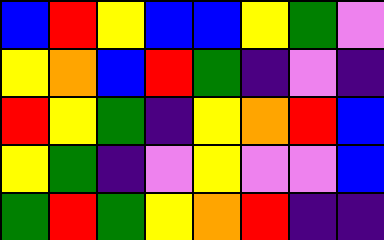[["blue", "red", "yellow", "blue", "blue", "yellow", "green", "violet"], ["yellow", "orange", "blue", "red", "green", "indigo", "violet", "indigo"], ["red", "yellow", "green", "indigo", "yellow", "orange", "red", "blue"], ["yellow", "green", "indigo", "violet", "yellow", "violet", "violet", "blue"], ["green", "red", "green", "yellow", "orange", "red", "indigo", "indigo"]]